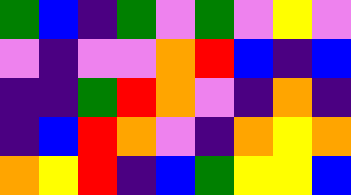[["green", "blue", "indigo", "green", "violet", "green", "violet", "yellow", "violet"], ["violet", "indigo", "violet", "violet", "orange", "red", "blue", "indigo", "blue"], ["indigo", "indigo", "green", "red", "orange", "violet", "indigo", "orange", "indigo"], ["indigo", "blue", "red", "orange", "violet", "indigo", "orange", "yellow", "orange"], ["orange", "yellow", "red", "indigo", "blue", "green", "yellow", "yellow", "blue"]]